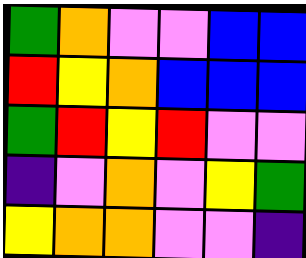[["green", "orange", "violet", "violet", "blue", "blue"], ["red", "yellow", "orange", "blue", "blue", "blue"], ["green", "red", "yellow", "red", "violet", "violet"], ["indigo", "violet", "orange", "violet", "yellow", "green"], ["yellow", "orange", "orange", "violet", "violet", "indigo"]]